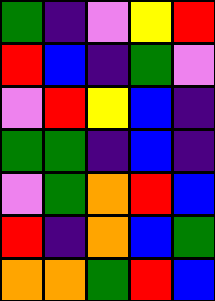[["green", "indigo", "violet", "yellow", "red"], ["red", "blue", "indigo", "green", "violet"], ["violet", "red", "yellow", "blue", "indigo"], ["green", "green", "indigo", "blue", "indigo"], ["violet", "green", "orange", "red", "blue"], ["red", "indigo", "orange", "blue", "green"], ["orange", "orange", "green", "red", "blue"]]